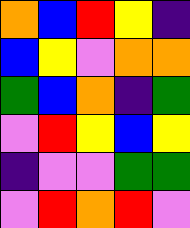[["orange", "blue", "red", "yellow", "indigo"], ["blue", "yellow", "violet", "orange", "orange"], ["green", "blue", "orange", "indigo", "green"], ["violet", "red", "yellow", "blue", "yellow"], ["indigo", "violet", "violet", "green", "green"], ["violet", "red", "orange", "red", "violet"]]